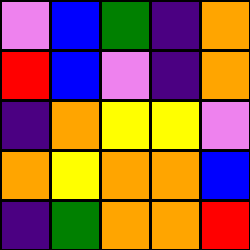[["violet", "blue", "green", "indigo", "orange"], ["red", "blue", "violet", "indigo", "orange"], ["indigo", "orange", "yellow", "yellow", "violet"], ["orange", "yellow", "orange", "orange", "blue"], ["indigo", "green", "orange", "orange", "red"]]